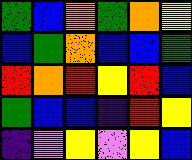[["green", "blue", "orange", "green", "orange", "yellow"], ["blue", "green", "orange", "blue", "blue", "green"], ["red", "orange", "red", "yellow", "red", "blue"], ["green", "blue", "blue", "indigo", "red", "yellow"], ["indigo", "violet", "yellow", "violet", "yellow", "blue"]]